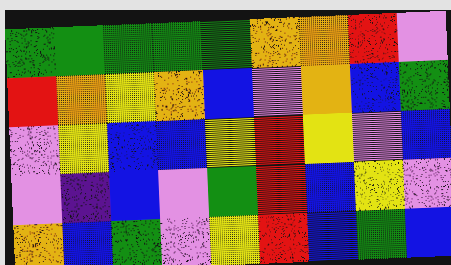[["green", "green", "green", "green", "green", "orange", "orange", "red", "violet"], ["red", "orange", "yellow", "orange", "blue", "violet", "orange", "blue", "green"], ["violet", "yellow", "blue", "blue", "yellow", "red", "yellow", "violet", "blue"], ["violet", "indigo", "blue", "violet", "green", "red", "blue", "yellow", "violet"], ["orange", "blue", "green", "violet", "yellow", "red", "blue", "green", "blue"]]